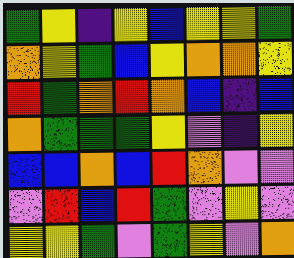[["green", "yellow", "indigo", "yellow", "blue", "yellow", "yellow", "green"], ["orange", "yellow", "green", "blue", "yellow", "orange", "orange", "yellow"], ["red", "green", "orange", "red", "orange", "blue", "indigo", "blue"], ["orange", "green", "green", "green", "yellow", "violet", "indigo", "yellow"], ["blue", "blue", "orange", "blue", "red", "orange", "violet", "violet"], ["violet", "red", "blue", "red", "green", "violet", "yellow", "violet"], ["yellow", "yellow", "green", "violet", "green", "yellow", "violet", "orange"]]